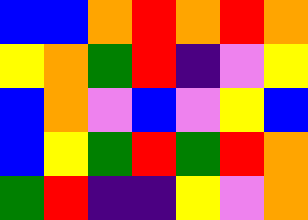[["blue", "blue", "orange", "red", "orange", "red", "orange"], ["yellow", "orange", "green", "red", "indigo", "violet", "yellow"], ["blue", "orange", "violet", "blue", "violet", "yellow", "blue"], ["blue", "yellow", "green", "red", "green", "red", "orange"], ["green", "red", "indigo", "indigo", "yellow", "violet", "orange"]]